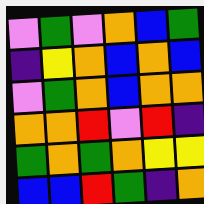[["violet", "green", "violet", "orange", "blue", "green"], ["indigo", "yellow", "orange", "blue", "orange", "blue"], ["violet", "green", "orange", "blue", "orange", "orange"], ["orange", "orange", "red", "violet", "red", "indigo"], ["green", "orange", "green", "orange", "yellow", "yellow"], ["blue", "blue", "red", "green", "indigo", "orange"]]